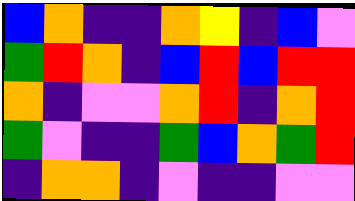[["blue", "orange", "indigo", "indigo", "orange", "yellow", "indigo", "blue", "violet"], ["green", "red", "orange", "indigo", "blue", "red", "blue", "red", "red"], ["orange", "indigo", "violet", "violet", "orange", "red", "indigo", "orange", "red"], ["green", "violet", "indigo", "indigo", "green", "blue", "orange", "green", "red"], ["indigo", "orange", "orange", "indigo", "violet", "indigo", "indigo", "violet", "violet"]]